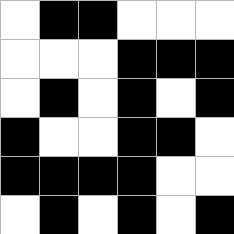[["white", "black", "black", "white", "white", "white"], ["white", "white", "white", "black", "black", "black"], ["white", "black", "white", "black", "white", "black"], ["black", "white", "white", "black", "black", "white"], ["black", "black", "black", "black", "white", "white"], ["white", "black", "white", "black", "white", "black"]]